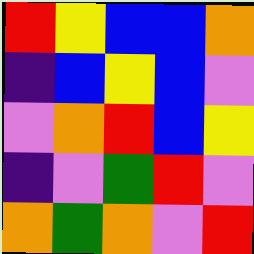[["red", "yellow", "blue", "blue", "orange"], ["indigo", "blue", "yellow", "blue", "violet"], ["violet", "orange", "red", "blue", "yellow"], ["indigo", "violet", "green", "red", "violet"], ["orange", "green", "orange", "violet", "red"]]